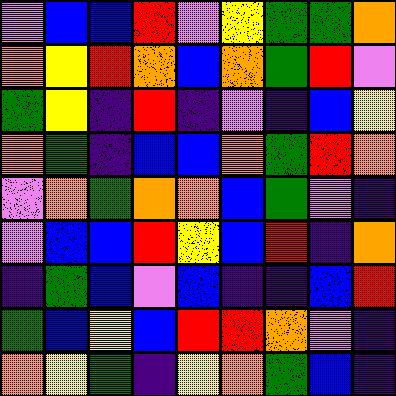[["violet", "blue", "blue", "red", "violet", "yellow", "green", "green", "orange"], ["orange", "yellow", "red", "orange", "blue", "orange", "green", "red", "violet"], ["green", "yellow", "indigo", "red", "indigo", "violet", "indigo", "blue", "yellow"], ["orange", "green", "indigo", "blue", "blue", "orange", "green", "red", "orange"], ["violet", "orange", "green", "orange", "orange", "blue", "green", "violet", "indigo"], ["violet", "blue", "blue", "red", "yellow", "blue", "red", "indigo", "orange"], ["indigo", "green", "blue", "violet", "blue", "indigo", "indigo", "blue", "red"], ["green", "blue", "yellow", "blue", "red", "red", "orange", "violet", "indigo"], ["orange", "yellow", "green", "indigo", "yellow", "orange", "green", "blue", "indigo"]]